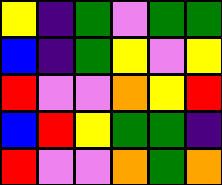[["yellow", "indigo", "green", "violet", "green", "green"], ["blue", "indigo", "green", "yellow", "violet", "yellow"], ["red", "violet", "violet", "orange", "yellow", "red"], ["blue", "red", "yellow", "green", "green", "indigo"], ["red", "violet", "violet", "orange", "green", "orange"]]